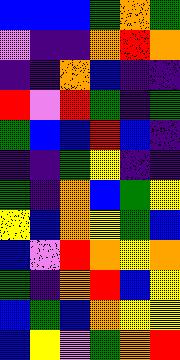[["blue", "blue", "blue", "green", "orange", "green"], ["violet", "indigo", "indigo", "orange", "red", "orange"], ["indigo", "indigo", "orange", "blue", "indigo", "indigo"], ["red", "violet", "red", "green", "indigo", "green"], ["green", "blue", "blue", "red", "blue", "indigo"], ["indigo", "indigo", "green", "yellow", "indigo", "indigo"], ["green", "indigo", "orange", "blue", "green", "yellow"], ["yellow", "blue", "orange", "yellow", "green", "blue"], ["blue", "violet", "red", "orange", "yellow", "orange"], ["green", "indigo", "orange", "red", "blue", "yellow"], ["blue", "green", "blue", "orange", "yellow", "yellow"], ["blue", "yellow", "violet", "green", "orange", "red"]]